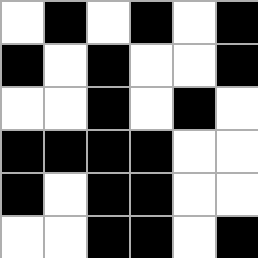[["white", "black", "white", "black", "white", "black"], ["black", "white", "black", "white", "white", "black"], ["white", "white", "black", "white", "black", "white"], ["black", "black", "black", "black", "white", "white"], ["black", "white", "black", "black", "white", "white"], ["white", "white", "black", "black", "white", "black"]]